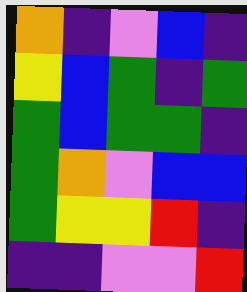[["orange", "indigo", "violet", "blue", "indigo"], ["yellow", "blue", "green", "indigo", "green"], ["green", "blue", "green", "green", "indigo"], ["green", "orange", "violet", "blue", "blue"], ["green", "yellow", "yellow", "red", "indigo"], ["indigo", "indigo", "violet", "violet", "red"]]